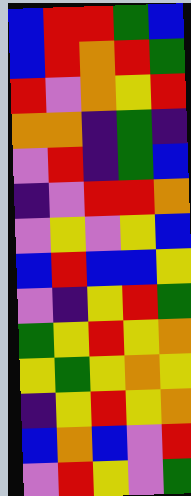[["blue", "red", "red", "green", "blue"], ["blue", "red", "orange", "red", "green"], ["red", "violet", "orange", "yellow", "red"], ["orange", "orange", "indigo", "green", "indigo"], ["violet", "red", "indigo", "green", "blue"], ["indigo", "violet", "red", "red", "orange"], ["violet", "yellow", "violet", "yellow", "blue"], ["blue", "red", "blue", "blue", "yellow"], ["violet", "indigo", "yellow", "red", "green"], ["green", "yellow", "red", "yellow", "orange"], ["yellow", "green", "yellow", "orange", "yellow"], ["indigo", "yellow", "red", "yellow", "orange"], ["blue", "orange", "blue", "violet", "red"], ["violet", "red", "yellow", "violet", "green"]]